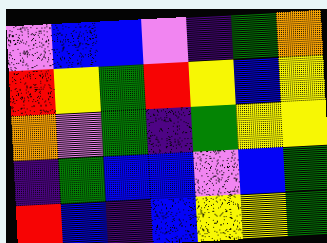[["violet", "blue", "blue", "violet", "indigo", "green", "orange"], ["red", "yellow", "green", "red", "yellow", "blue", "yellow"], ["orange", "violet", "green", "indigo", "green", "yellow", "yellow"], ["indigo", "green", "blue", "blue", "violet", "blue", "green"], ["red", "blue", "indigo", "blue", "yellow", "yellow", "green"]]